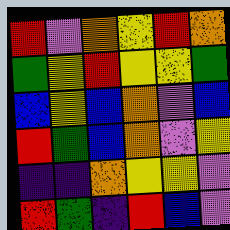[["red", "violet", "orange", "yellow", "red", "orange"], ["green", "yellow", "red", "yellow", "yellow", "green"], ["blue", "yellow", "blue", "orange", "violet", "blue"], ["red", "green", "blue", "orange", "violet", "yellow"], ["indigo", "indigo", "orange", "yellow", "yellow", "violet"], ["red", "green", "indigo", "red", "blue", "violet"]]